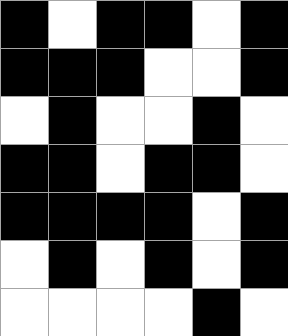[["black", "white", "black", "black", "white", "black"], ["black", "black", "black", "white", "white", "black"], ["white", "black", "white", "white", "black", "white"], ["black", "black", "white", "black", "black", "white"], ["black", "black", "black", "black", "white", "black"], ["white", "black", "white", "black", "white", "black"], ["white", "white", "white", "white", "black", "white"]]